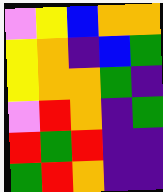[["violet", "yellow", "blue", "orange", "orange"], ["yellow", "orange", "indigo", "blue", "green"], ["yellow", "orange", "orange", "green", "indigo"], ["violet", "red", "orange", "indigo", "green"], ["red", "green", "red", "indigo", "indigo"], ["green", "red", "orange", "indigo", "indigo"]]